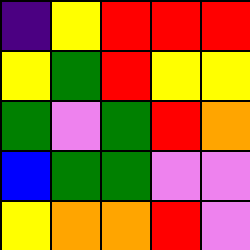[["indigo", "yellow", "red", "red", "red"], ["yellow", "green", "red", "yellow", "yellow"], ["green", "violet", "green", "red", "orange"], ["blue", "green", "green", "violet", "violet"], ["yellow", "orange", "orange", "red", "violet"]]